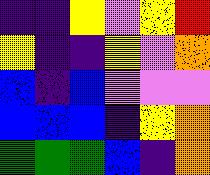[["indigo", "indigo", "yellow", "violet", "yellow", "red"], ["yellow", "indigo", "indigo", "yellow", "violet", "orange"], ["blue", "indigo", "blue", "violet", "violet", "violet"], ["blue", "blue", "blue", "indigo", "yellow", "orange"], ["green", "green", "green", "blue", "indigo", "orange"]]